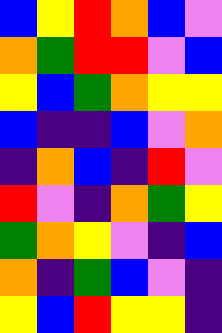[["blue", "yellow", "red", "orange", "blue", "violet"], ["orange", "green", "red", "red", "violet", "blue"], ["yellow", "blue", "green", "orange", "yellow", "yellow"], ["blue", "indigo", "indigo", "blue", "violet", "orange"], ["indigo", "orange", "blue", "indigo", "red", "violet"], ["red", "violet", "indigo", "orange", "green", "yellow"], ["green", "orange", "yellow", "violet", "indigo", "blue"], ["orange", "indigo", "green", "blue", "violet", "indigo"], ["yellow", "blue", "red", "yellow", "yellow", "indigo"]]